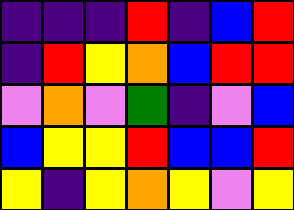[["indigo", "indigo", "indigo", "red", "indigo", "blue", "red"], ["indigo", "red", "yellow", "orange", "blue", "red", "red"], ["violet", "orange", "violet", "green", "indigo", "violet", "blue"], ["blue", "yellow", "yellow", "red", "blue", "blue", "red"], ["yellow", "indigo", "yellow", "orange", "yellow", "violet", "yellow"]]